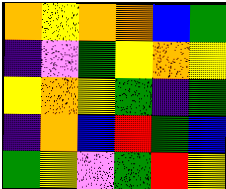[["orange", "yellow", "orange", "orange", "blue", "green"], ["indigo", "violet", "green", "yellow", "orange", "yellow"], ["yellow", "orange", "yellow", "green", "indigo", "green"], ["indigo", "orange", "blue", "red", "green", "blue"], ["green", "yellow", "violet", "green", "red", "yellow"]]